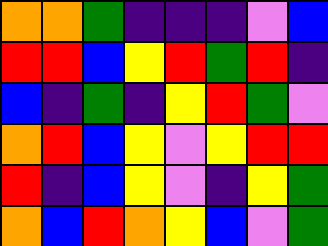[["orange", "orange", "green", "indigo", "indigo", "indigo", "violet", "blue"], ["red", "red", "blue", "yellow", "red", "green", "red", "indigo"], ["blue", "indigo", "green", "indigo", "yellow", "red", "green", "violet"], ["orange", "red", "blue", "yellow", "violet", "yellow", "red", "red"], ["red", "indigo", "blue", "yellow", "violet", "indigo", "yellow", "green"], ["orange", "blue", "red", "orange", "yellow", "blue", "violet", "green"]]